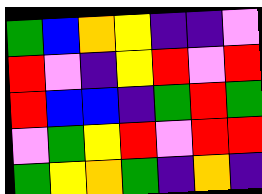[["green", "blue", "orange", "yellow", "indigo", "indigo", "violet"], ["red", "violet", "indigo", "yellow", "red", "violet", "red"], ["red", "blue", "blue", "indigo", "green", "red", "green"], ["violet", "green", "yellow", "red", "violet", "red", "red"], ["green", "yellow", "orange", "green", "indigo", "orange", "indigo"]]